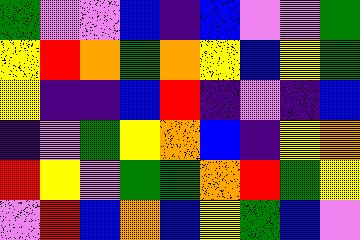[["green", "violet", "violet", "blue", "indigo", "blue", "violet", "violet", "green"], ["yellow", "red", "orange", "green", "orange", "yellow", "blue", "yellow", "green"], ["yellow", "indigo", "indigo", "blue", "red", "indigo", "violet", "indigo", "blue"], ["indigo", "violet", "green", "yellow", "orange", "blue", "indigo", "yellow", "orange"], ["red", "yellow", "violet", "green", "green", "orange", "red", "green", "yellow"], ["violet", "red", "blue", "orange", "blue", "yellow", "green", "blue", "violet"]]